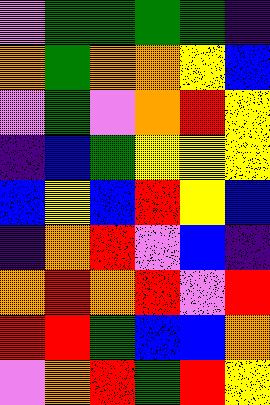[["violet", "green", "green", "green", "green", "indigo"], ["orange", "green", "orange", "orange", "yellow", "blue"], ["violet", "green", "violet", "orange", "red", "yellow"], ["indigo", "blue", "green", "yellow", "yellow", "yellow"], ["blue", "yellow", "blue", "red", "yellow", "blue"], ["indigo", "orange", "red", "violet", "blue", "indigo"], ["orange", "red", "orange", "red", "violet", "red"], ["red", "red", "green", "blue", "blue", "orange"], ["violet", "orange", "red", "green", "red", "yellow"]]